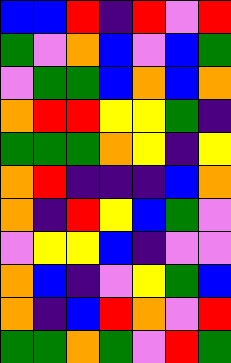[["blue", "blue", "red", "indigo", "red", "violet", "red"], ["green", "violet", "orange", "blue", "violet", "blue", "green"], ["violet", "green", "green", "blue", "orange", "blue", "orange"], ["orange", "red", "red", "yellow", "yellow", "green", "indigo"], ["green", "green", "green", "orange", "yellow", "indigo", "yellow"], ["orange", "red", "indigo", "indigo", "indigo", "blue", "orange"], ["orange", "indigo", "red", "yellow", "blue", "green", "violet"], ["violet", "yellow", "yellow", "blue", "indigo", "violet", "violet"], ["orange", "blue", "indigo", "violet", "yellow", "green", "blue"], ["orange", "indigo", "blue", "red", "orange", "violet", "red"], ["green", "green", "orange", "green", "violet", "red", "green"]]